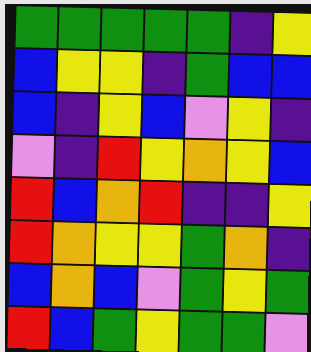[["green", "green", "green", "green", "green", "indigo", "yellow"], ["blue", "yellow", "yellow", "indigo", "green", "blue", "blue"], ["blue", "indigo", "yellow", "blue", "violet", "yellow", "indigo"], ["violet", "indigo", "red", "yellow", "orange", "yellow", "blue"], ["red", "blue", "orange", "red", "indigo", "indigo", "yellow"], ["red", "orange", "yellow", "yellow", "green", "orange", "indigo"], ["blue", "orange", "blue", "violet", "green", "yellow", "green"], ["red", "blue", "green", "yellow", "green", "green", "violet"]]